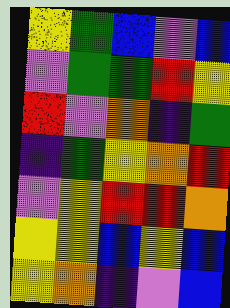[["yellow", "green", "blue", "violet", "blue"], ["violet", "green", "green", "red", "yellow"], ["red", "violet", "orange", "indigo", "green"], ["indigo", "green", "yellow", "orange", "red"], ["violet", "yellow", "red", "red", "orange"], ["yellow", "yellow", "blue", "yellow", "blue"], ["yellow", "orange", "indigo", "violet", "blue"]]